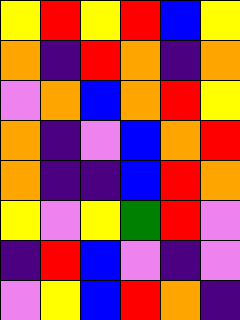[["yellow", "red", "yellow", "red", "blue", "yellow"], ["orange", "indigo", "red", "orange", "indigo", "orange"], ["violet", "orange", "blue", "orange", "red", "yellow"], ["orange", "indigo", "violet", "blue", "orange", "red"], ["orange", "indigo", "indigo", "blue", "red", "orange"], ["yellow", "violet", "yellow", "green", "red", "violet"], ["indigo", "red", "blue", "violet", "indigo", "violet"], ["violet", "yellow", "blue", "red", "orange", "indigo"]]